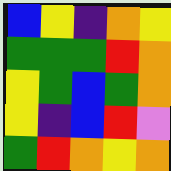[["blue", "yellow", "indigo", "orange", "yellow"], ["green", "green", "green", "red", "orange"], ["yellow", "green", "blue", "green", "orange"], ["yellow", "indigo", "blue", "red", "violet"], ["green", "red", "orange", "yellow", "orange"]]